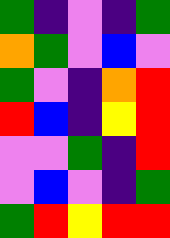[["green", "indigo", "violet", "indigo", "green"], ["orange", "green", "violet", "blue", "violet"], ["green", "violet", "indigo", "orange", "red"], ["red", "blue", "indigo", "yellow", "red"], ["violet", "violet", "green", "indigo", "red"], ["violet", "blue", "violet", "indigo", "green"], ["green", "red", "yellow", "red", "red"]]